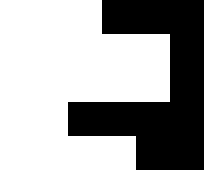[["white", "white", "white", "black", "black", "black"], ["white", "white", "white", "white", "white", "black"], ["white", "white", "white", "white", "white", "black"], ["white", "white", "black", "black", "black", "black"], ["white", "white", "white", "white", "black", "black"]]